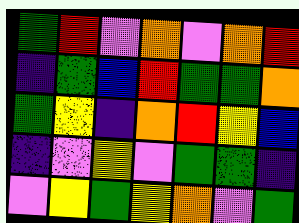[["green", "red", "violet", "orange", "violet", "orange", "red"], ["indigo", "green", "blue", "red", "green", "green", "orange"], ["green", "yellow", "indigo", "orange", "red", "yellow", "blue"], ["indigo", "violet", "yellow", "violet", "green", "green", "indigo"], ["violet", "yellow", "green", "yellow", "orange", "violet", "green"]]